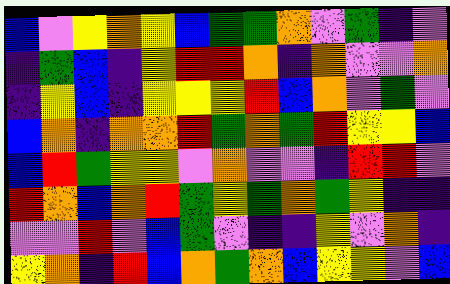[["blue", "violet", "yellow", "orange", "yellow", "blue", "green", "green", "orange", "violet", "green", "indigo", "violet"], ["indigo", "green", "blue", "indigo", "yellow", "red", "red", "orange", "indigo", "orange", "violet", "violet", "orange"], ["indigo", "yellow", "blue", "indigo", "yellow", "yellow", "yellow", "red", "blue", "orange", "violet", "green", "violet"], ["blue", "orange", "indigo", "orange", "orange", "red", "green", "orange", "green", "red", "yellow", "yellow", "blue"], ["blue", "red", "green", "yellow", "yellow", "violet", "orange", "violet", "violet", "indigo", "red", "red", "violet"], ["red", "orange", "blue", "orange", "red", "green", "yellow", "green", "orange", "green", "yellow", "indigo", "indigo"], ["violet", "violet", "red", "violet", "blue", "green", "violet", "indigo", "indigo", "yellow", "violet", "orange", "indigo"], ["yellow", "orange", "indigo", "red", "blue", "orange", "green", "orange", "blue", "yellow", "yellow", "violet", "blue"]]